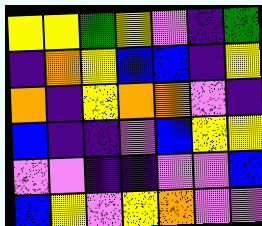[["yellow", "yellow", "green", "yellow", "violet", "indigo", "green"], ["indigo", "orange", "yellow", "blue", "blue", "indigo", "yellow"], ["orange", "indigo", "yellow", "orange", "orange", "violet", "indigo"], ["blue", "indigo", "indigo", "violet", "blue", "yellow", "yellow"], ["violet", "violet", "indigo", "indigo", "violet", "violet", "blue"], ["blue", "yellow", "violet", "yellow", "orange", "violet", "violet"]]